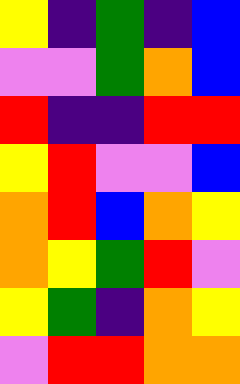[["yellow", "indigo", "green", "indigo", "blue"], ["violet", "violet", "green", "orange", "blue"], ["red", "indigo", "indigo", "red", "red"], ["yellow", "red", "violet", "violet", "blue"], ["orange", "red", "blue", "orange", "yellow"], ["orange", "yellow", "green", "red", "violet"], ["yellow", "green", "indigo", "orange", "yellow"], ["violet", "red", "red", "orange", "orange"]]